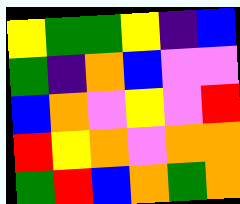[["yellow", "green", "green", "yellow", "indigo", "blue"], ["green", "indigo", "orange", "blue", "violet", "violet"], ["blue", "orange", "violet", "yellow", "violet", "red"], ["red", "yellow", "orange", "violet", "orange", "orange"], ["green", "red", "blue", "orange", "green", "orange"]]